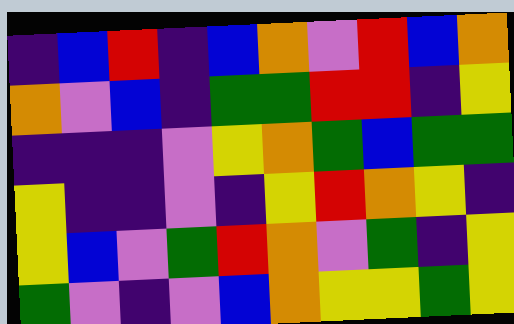[["indigo", "blue", "red", "indigo", "blue", "orange", "violet", "red", "blue", "orange"], ["orange", "violet", "blue", "indigo", "green", "green", "red", "red", "indigo", "yellow"], ["indigo", "indigo", "indigo", "violet", "yellow", "orange", "green", "blue", "green", "green"], ["yellow", "indigo", "indigo", "violet", "indigo", "yellow", "red", "orange", "yellow", "indigo"], ["yellow", "blue", "violet", "green", "red", "orange", "violet", "green", "indigo", "yellow"], ["green", "violet", "indigo", "violet", "blue", "orange", "yellow", "yellow", "green", "yellow"]]